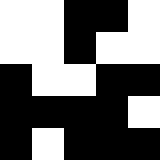[["white", "white", "black", "black", "white"], ["white", "white", "black", "white", "white"], ["black", "white", "white", "black", "black"], ["black", "black", "black", "black", "white"], ["black", "white", "black", "black", "black"]]